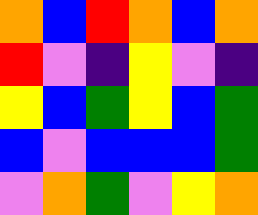[["orange", "blue", "red", "orange", "blue", "orange"], ["red", "violet", "indigo", "yellow", "violet", "indigo"], ["yellow", "blue", "green", "yellow", "blue", "green"], ["blue", "violet", "blue", "blue", "blue", "green"], ["violet", "orange", "green", "violet", "yellow", "orange"]]